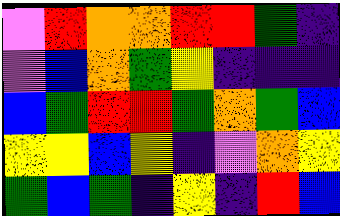[["violet", "red", "orange", "orange", "red", "red", "green", "indigo"], ["violet", "blue", "orange", "green", "yellow", "indigo", "indigo", "indigo"], ["blue", "green", "red", "red", "green", "orange", "green", "blue"], ["yellow", "yellow", "blue", "yellow", "indigo", "violet", "orange", "yellow"], ["green", "blue", "green", "indigo", "yellow", "indigo", "red", "blue"]]